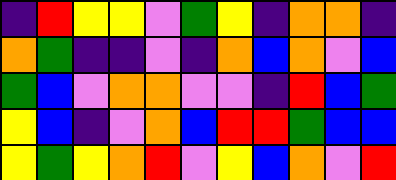[["indigo", "red", "yellow", "yellow", "violet", "green", "yellow", "indigo", "orange", "orange", "indigo"], ["orange", "green", "indigo", "indigo", "violet", "indigo", "orange", "blue", "orange", "violet", "blue"], ["green", "blue", "violet", "orange", "orange", "violet", "violet", "indigo", "red", "blue", "green"], ["yellow", "blue", "indigo", "violet", "orange", "blue", "red", "red", "green", "blue", "blue"], ["yellow", "green", "yellow", "orange", "red", "violet", "yellow", "blue", "orange", "violet", "red"]]